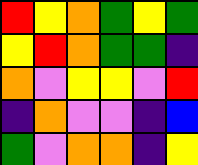[["red", "yellow", "orange", "green", "yellow", "green"], ["yellow", "red", "orange", "green", "green", "indigo"], ["orange", "violet", "yellow", "yellow", "violet", "red"], ["indigo", "orange", "violet", "violet", "indigo", "blue"], ["green", "violet", "orange", "orange", "indigo", "yellow"]]